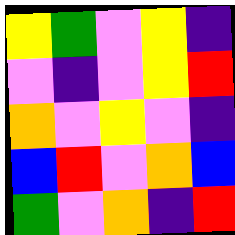[["yellow", "green", "violet", "yellow", "indigo"], ["violet", "indigo", "violet", "yellow", "red"], ["orange", "violet", "yellow", "violet", "indigo"], ["blue", "red", "violet", "orange", "blue"], ["green", "violet", "orange", "indigo", "red"]]